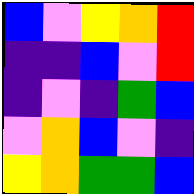[["blue", "violet", "yellow", "orange", "red"], ["indigo", "indigo", "blue", "violet", "red"], ["indigo", "violet", "indigo", "green", "blue"], ["violet", "orange", "blue", "violet", "indigo"], ["yellow", "orange", "green", "green", "blue"]]